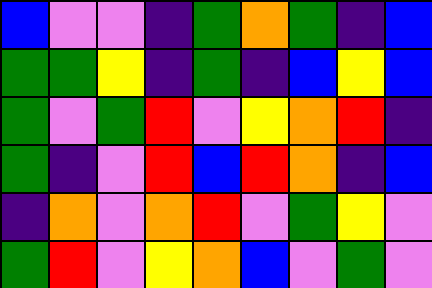[["blue", "violet", "violet", "indigo", "green", "orange", "green", "indigo", "blue"], ["green", "green", "yellow", "indigo", "green", "indigo", "blue", "yellow", "blue"], ["green", "violet", "green", "red", "violet", "yellow", "orange", "red", "indigo"], ["green", "indigo", "violet", "red", "blue", "red", "orange", "indigo", "blue"], ["indigo", "orange", "violet", "orange", "red", "violet", "green", "yellow", "violet"], ["green", "red", "violet", "yellow", "orange", "blue", "violet", "green", "violet"]]